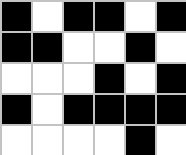[["black", "white", "black", "black", "white", "black"], ["black", "black", "white", "white", "black", "white"], ["white", "white", "white", "black", "white", "black"], ["black", "white", "black", "black", "black", "black"], ["white", "white", "white", "white", "black", "white"]]